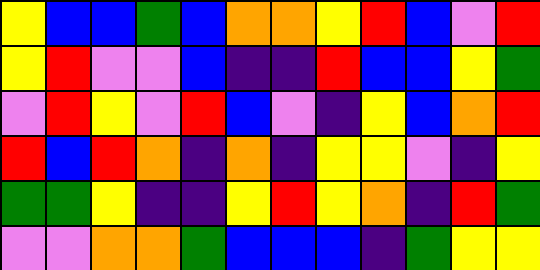[["yellow", "blue", "blue", "green", "blue", "orange", "orange", "yellow", "red", "blue", "violet", "red"], ["yellow", "red", "violet", "violet", "blue", "indigo", "indigo", "red", "blue", "blue", "yellow", "green"], ["violet", "red", "yellow", "violet", "red", "blue", "violet", "indigo", "yellow", "blue", "orange", "red"], ["red", "blue", "red", "orange", "indigo", "orange", "indigo", "yellow", "yellow", "violet", "indigo", "yellow"], ["green", "green", "yellow", "indigo", "indigo", "yellow", "red", "yellow", "orange", "indigo", "red", "green"], ["violet", "violet", "orange", "orange", "green", "blue", "blue", "blue", "indigo", "green", "yellow", "yellow"]]